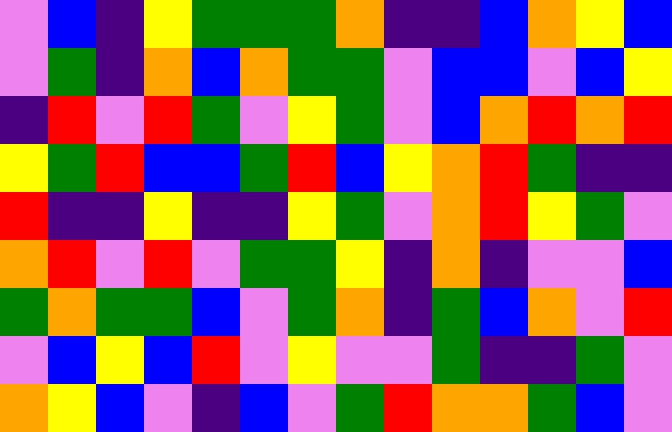[["violet", "blue", "indigo", "yellow", "green", "green", "green", "orange", "indigo", "indigo", "blue", "orange", "yellow", "blue"], ["violet", "green", "indigo", "orange", "blue", "orange", "green", "green", "violet", "blue", "blue", "violet", "blue", "yellow"], ["indigo", "red", "violet", "red", "green", "violet", "yellow", "green", "violet", "blue", "orange", "red", "orange", "red"], ["yellow", "green", "red", "blue", "blue", "green", "red", "blue", "yellow", "orange", "red", "green", "indigo", "indigo"], ["red", "indigo", "indigo", "yellow", "indigo", "indigo", "yellow", "green", "violet", "orange", "red", "yellow", "green", "violet"], ["orange", "red", "violet", "red", "violet", "green", "green", "yellow", "indigo", "orange", "indigo", "violet", "violet", "blue"], ["green", "orange", "green", "green", "blue", "violet", "green", "orange", "indigo", "green", "blue", "orange", "violet", "red"], ["violet", "blue", "yellow", "blue", "red", "violet", "yellow", "violet", "violet", "green", "indigo", "indigo", "green", "violet"], ["orange", "yellow", "blue", "violet", "indigo", "blue", "violet", "green", "red", "orange", "orange", "green", "blue", "violet"]]